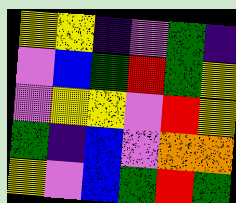[["yellow", "yellow", "indigo", "violet", "green", "indigo"], ["violet", "blue", "green", "red", "green", "yellow"], ["violet", "yellow", "yellow", "violet", "red", "yellow"], ["green", "indigo", "blue", "violet", "orange", "orange"], ["yellow", "violet", "blue", "green", "red", "green"]]